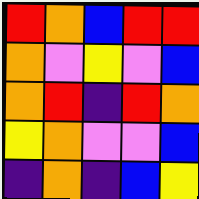[["red", "orange", "blue", "red", "red"], ["orange", "violet", "yellow", "violet", "blue"], ["orange", "red", "indigo", "red", "orange"], ["yellow", "orange", "violet", "violet", "blue"], ["indigo", "orange", "indigo", "blue", "yellow"]]